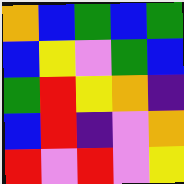[["orange", "blue", "green", "blue", "green"], ["blue", "yellow", "violet", "green", "blue"], ["green", "red", "yellow", "orange", "indigo"], ["blue", "red", "indigo", "violet", "orange"], ["red", "violet", "red", "violet", "yellow"]]